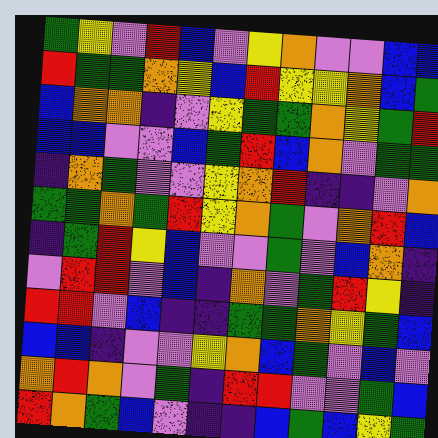[["green", "yellow", "violet", "red", "blue", "violet", "yellow", "orange", "violet", "violet", "blue", "blue"], ["red", "green", "green", "orange", "yellow", "blue", "red", "yellow", "yellow", "orange", "blue", "green"], ["blue", "orange", "orange", "indigo", "violet", "yellow", "green", "green", "orange", "yellow", "green", "red"], ["blue", "blue", "violet", "violet", "blue", "green", "red", "blue", "orange", "violet", "green", "green"], ["indigo", "orange", "green", "violet", "violet", "yellow", "orange", "red", "indigo", "indigo", "violet", "orange"], ["green", "green", "orange", "green", "red", "yellow", "orange", "green", "violet", "orange", "red", "blue"], ["indigo", "green", "red", "yellow", "blue", "violet", "violet", "green", "violet", "blue", "orange", "indigo"], ["violet", "red", "red", "violet", "blue", "indigo", "orange", "violet", "green", "red", "yellow", "indigo"], ["red", "red", "violet", "blue", "indigo", "indigo", "green", "green", "orange", "yellow", "green", "blue"], ["blue", "blue", "indigo", "violet", "violet", "yellow", "orange", "blue", "green", "violet", "blue", "violet"], ["orange", "red", "orange", "violet", "green", "indigo", "red", "red", "violet", "violet", "green", "blue"], ["red", "orange", "green", "blue", "violet", "indigo", "indigo", "blue", "green", "blue", "yellow", "green"]]